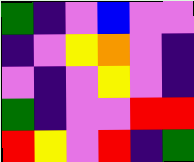[["green", "indigo", "violet", "blue", "violet", "violet"], ["indigo", "violet", "yellow", "orange", "violet", "indigo"], ["violet", "indigo", "violet", "yellow", "violet", "indigo"], ["green", "indigo", "violet", "violet", "red", "red"], ["red", "yellow", "violet", "red", "indigo", "green"]]